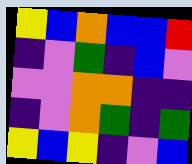[["yellow", "blue", "orange", "blue", "blue", "red"], ["indigo", "violet", "green", "indigo", "blue", "violet"], ["violet", "violet", "orange", "orange", "indigo", "indigo"], ["indigo", "violet", "orange", "green", "indigo", "green"], ["yellow", "blue", "yellow", "indigo", "violet", "blue"]]